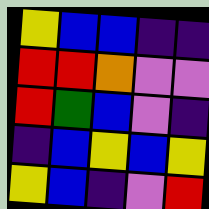[["yellow", "blue", "blue", "indigo", "indigo"], ["red", "red", "orange", "violet", "violet"], ["red", "green", "blue", "violet", "indigo"], ["indigo", "blue", "yellow", "blue", "yellow"], ["yellow", "blue", "indigo", "violet", "red"]]